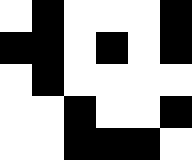[["white", "black", "white", "white", "white", "black"], ["black", "black", "white", "black", "white", "black"], ["white", "black", "white", "white", "white", "white"], ["white", "white", "black", "white", "white", "black"], ["white", "white", "black", "black", "black", "white"]]